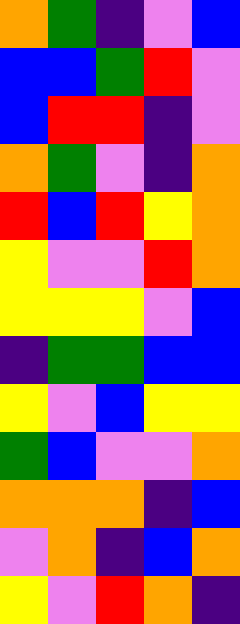[["orange", "green", "indigo", "violet", "blue"], ["blue", "blue", "green", "red", "violet"], ["blue", "red", "red", "indigo", "violet"], ["orange", "green", "violet", "indigo", "orange"], ["red", "blue", "red", "yellow", "orange"], ["yellow", "violet", "violet", "red", "orange"], ["yellow", "yellow", "yellow", "violet", "blue"], ["indigo", "green", "green", "blue", "blue"], ["yellow", "violet", "blue", "yellow", "yellow"], ["green", "blue", "violet", "violet", "orange"], ["orange", "orange", "orange", "indigo", "blue"], ["violet", "orange", "indigo", "blue", "orange"], ["yellow", "violet", "red", "orange", "indigo"]]